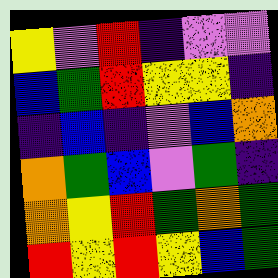[["yellow", "violet", "red", "indigo", "violet", "violet"], ["blue", "green", "red", "yellow", "yellow", "indigo"], ["indigo", "blue", "indigo", "violet", "blue", "orange"], ["orange", "green", "blue", "violet", "green", "indigo"], ["orange", "yellow", "red", "green", "orange", "green"], ["red", "yellow", "red", "yellow", "blue", "green"]]